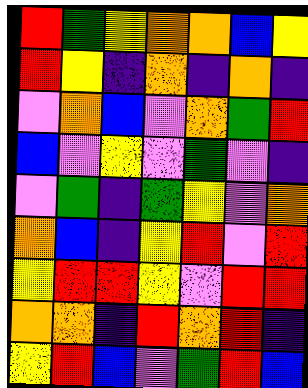[["red", "green", "yellow", "orange", "orange", "blue", "yellow"], ["red", "yellow", "indigo", "orange", "indigo", "orange", "indigo"], ["violet", "orange", "blue", "violet", "orange", "green", "red"], ["blue", "violet", "yellow", "violet", "green", "violet", "indigo"], ["violet", "green", "indigo", "green", "yellow", "violet", "orange"], ["orange", "blue", "indigo", "yellow", "red", "violet", "red"], ["yellow", "red", "red", "yellow", "violet", "red", "red"], ["orange", "orange", "indigo", "red", "orange", "red", "indigo"], ["yellow", "red", "blue", "violet", "green", "red", "blue"]]